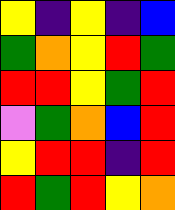[["yellow", "indigo", "yellow", "indigo", "blue"], ["green", "orange", "yellow", "red", "green"], ["red", "red", "yellow", "green", "red"], ["violet", "green", "orange", "blue", "red"], ["yellow", "red", "red", "indigo", "red"], ["red", "green", "red", "yellow", "orange"]]